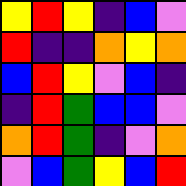[["yellow", "red", "yellow", "indigo", "blue", "violet"], ["red", "indigo", "indigo", "orange", "yellow", "orange"], ["blue", "red", "yellow", "violet", "blue", "indigo"], ["indigo", "red", "green", "blue", "blue", "violet"], ["orange", "red", "green", "indigo", "violet", "orange"], ["violet", "blue", "green", "yellow", "blue", "red"]]